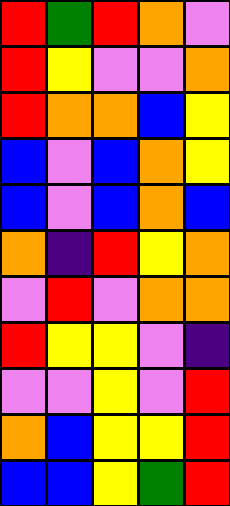[["red", "green", "red", "orange", "violet"], ["red", "yellow", "violet", "violet", "orange"], ["red", "orange", "orange", "blue", "yellow"], ["blue", "violet", "blue", "orange", "yellow"], ["blue", "violet", "blue", "orange", "blue"], ["orange", "indigo", "red", "yellow", "orange"], ["violet", "red", "violet", "orange", "orange"], ["red", "yellow", "yellow", "violet", "indigo"], ["violet", "violet", "yellow", "violet", "red"], ["orange", "blue", "yellow", "yellow", "red"], ["blue", "blue", "yellow", "green", "red"]]